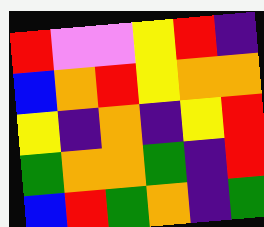[["red", "violet", "violet", "yellow", "red", "indigo"], ["blue", "orange", "red", "yellow", "orange", "orange"], ["yellow", "indigo", "orange", "indigo", "yellow", "red"], ["green", "orange", "orange", "green", "indigo", "red"], ["blue", "red", "green", "orange", "indigo", "green"]]